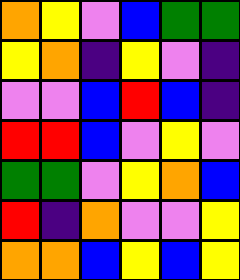[["orange", "yellow", "violet", "blue", "green", "green"], ["yellow", "orange", "indigo", "yellow", "violet", "indigo"], ["violet", "violet", "blue", "red", "blue", "indigo"], ["red", "red", "blue", "violet", "yellow", "violet"], ["green", "green", "violet", "yellow", "orange", "blue"], ["red", "indigo", "orange", "violet", "violet", "yellow"], ["orange", "orange", "blue", "yellow", "blue", "yellow"]]